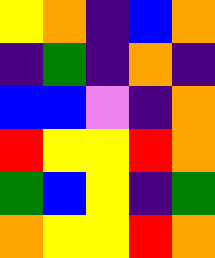[["yellow", "orange", "indigo", "blue", "orange"], ["indigo", "green", "indigo", "orange", "indigo"], ["blue", "blue", "violet", "indigo", "orange"], ["red", "yellow", "yellow", "red", "orange"], ["green", "blue", "yellow", "indigo", "green"], ["orange", "yellow", "yellow", "red", "orange"]]